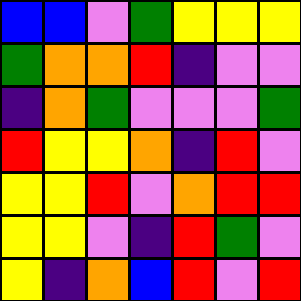[["blue", "blue", "violet", "green", "yellow", "yellow", "yellow"], ["green", "orange", "orange", "red", "indigo", "violet", "violet"], ["indigo", "orange", "green", "violet", "violet", "violet", "green"], ["red", "yellow", "yellow", "orange", "indigo", "red", "violet"], ["yellow", "yellow", "red", "violet", "orange", "red", "red"], ["yellow", "yellow", "violet", "indigo", "red", "green", "violet"], ["yellow", "indigo", "orange", "blue", "red", "violet", "red"]]